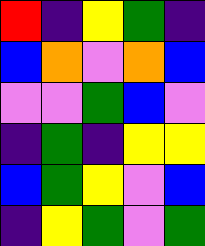[["red", "indigo", "yellow", "green", "indigo"], ["blue", "orange", "violet", "orange", "blue"], ["violet", "violet", "green", "blue", "violet"], ["indigo", "green", "indigo", "yellow", "yellow"], ["blue", "green", "yellow", "violet", "blue"], ["indigo", "yellow", "green", "violet", "green"]]